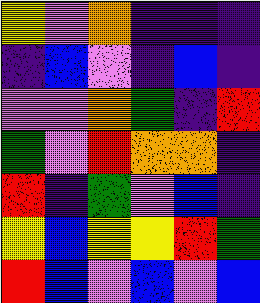[["yellow", "violet", "orange", "indigo", "indigo", "indigo"], ["indigo", "blue", "violet", "indigo", "blue", "indigo"], ["violet", "violet", "orange", "green", "indigo", "red"], ["green", "violet", "red", "orange", "orange", "indigo"], ["red", "indigo", "green", "violet", "blue", "indigo"], ["yellow", "blue", "yellow", "yellow", "red", "green"], ["red", "blue", "violet", "blue", "violet", "blue"]]